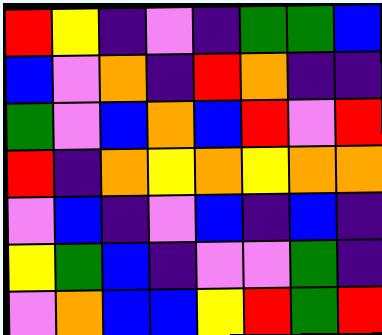[["red", "yellow", "indigo", "violet", "indigo", "green", "green", "blue"], ["blue", "violet", "orange", "indigo", "red", "orange", "indigo", "indigo"], ["green", "violet", "blue", "orange", "blue", "red", "violet", "red"], ["red", "indigo", "orange", "yellow", "orange", "yellow", "orange", "orange"], ["violet", "blue", "indigo", "violet", "blue", "indigo", "blue", "indigo"], ["yellow", "green", "blue", "indigo", "violet", "violet", "green", "indigo"], ["violet", "orange", "blue", "blue", "yellow", "red", "green", "red"]]